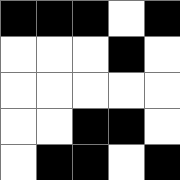[["black", "black", "black", "white", "black"], ["white", "white", "white", "black", "white"], ["white", "white", "white", "white", "white"], ["white", "white", "black", "black", "white"], ["white", "black", "black", "white", "black"]]